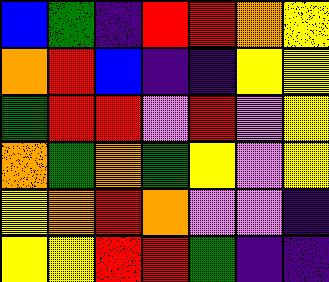[["blue", "green", "indigo", "red", "red", "orange", "yellow"], ["orange", "red", "blue", "indigo", "indigo", "yellow", "yellow"], ["green", "red", "red", "violet", "red", "violet", "yellow"], ["orange", "green", "orange", "green", "yellow", "violet", "yellow"], ["yellow", "orange", "red", "orange", "violet", "violet", "indigo"], ["yellow", "yellow", "red", "red", "green", "indigo", "indigo"]]